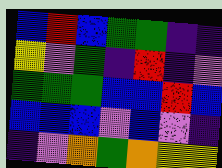[["blue", "red", "blue", "green", "green", "indigo", "indigo"], ["yellow", "violet", "green", "indigo", "red", "indigo", "violet"], ["green", "green", "green", "blue", "blue", "red", "blue"], ["blue", "blue", "blue", "violet", "blue", "violet", "indigo"], ["indigo", "violet", "orange", "green", "orange", "yellow", "yellow"]]